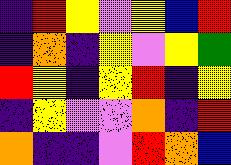[["indigo", "red", "yellow", "violet", "yellow", "blue", "red"], ["indigo", "orange", "indigo", "yellow", "violet", "yellow", "green"], ["red", "yellow", "indigo", "yellow", "red", "indigo", "yellow"], ["indigo", "yellow", "violet", "violet", "orange", "indigo", "red"], ["orange", "indigo", "indigo", "violet", "red", "orange", "blue"]]